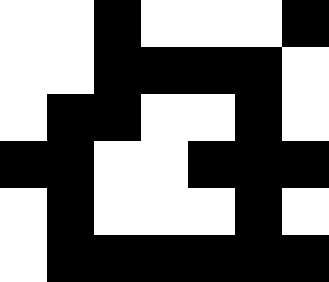[["white", "white", "black", "white", "white", "white", "black"], ["white", "white", "black", "black", "black", "black", "white"], ["white", "black", "black", "white", "white", "black", "white"], ["black", "black", "white", "white", "black", "black", "black"], ["white", "black", "white", "white", "white", "black", "white"], ["white", "black", "black", "black", "black", "black", "black"]]